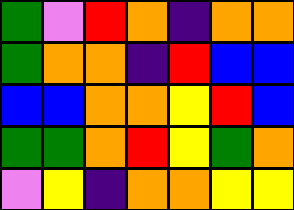[["green", "violet", "red", "orange", "indigo", "orange", "orange"], ["green", "orange", "orange", "indigo", "red", "blue", "blue"], ["blue", "blue", "orange", "orange", "yellow", "red", "blue"], ["green", "green", "orange", "red", "yellow", "green", "orange"], ["violet", "yellow", "indigo", "orange", "orange", "yellow", "yellow"]]